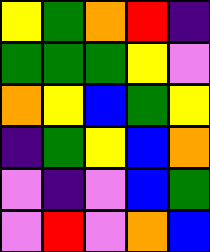[["yellow", "green", "orange", "red", "indigo"], ["green", "green", "green", "yellow", "violet"], ["orange", "yellow", "blue", "green", "yellow"], ["indigo", "green", "yellow", "blue", "orange"], ["violet", "indigo", "violet", "blue", "green"], ["violet", "red", "violet", "orange", "blue"]]